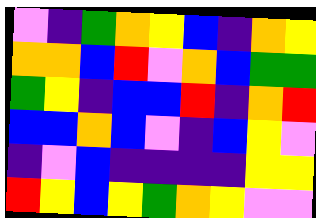[["violet", "indigo", "green", "orange", "yellow", "blue", "indigo", "orange", "yellow"], ["orange", "orange", "blue", "red", "violet", "orange", "blue", "green", "green"], ["green", "yellow", "indigo", "blue", "blue", "red", "indigo", "orange", "red"], ["blue", "blue", "orange", "blue", "violet", "indigo", "blue", "yellow", "violet"], ["indigo", "violet", "blue", "indigo", "indigo", "indigo", "indigo", "yellow", "yellow"], ["red", "yellow", "blue", "yellow", "green", "orange", "yellow", "violet", "violet"]]